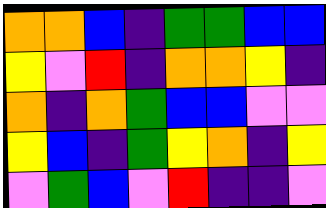[["orange", "orange", "blue", "indigo", "green", "green", "blue", "blue"], ["yellow", "violet", "red", "indigo", "orange", "orange", "yellow", "indigo"], ["orange", "indigo", "orange", "green", "blue", "blue", "violet", "violet"], ["yellow", "blue", "indigo", "green", "yellow", "orange", "indigo", "yellow"], ["violet", "green", "blue", "violet", "red", "indigo", "indigo", "violet"]]